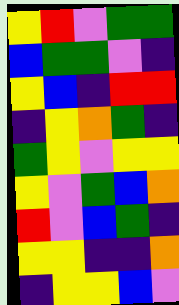[["yellow", "red", "violet", "green", "green"], ["blue", "green", "green", "violet", "indigo"], ["yellow", "blue", "indigo", "red", "red"], ["indigo", "yellow", "orange", "green", "indigo"], ["green", "yellow", "violet", "yellow", "yellow"], ["yellow", "violet", "green", "blue", "orange"], ["red", "violet", "blue", "green", "indigo"], ["yellow", "yellow", "indigo", "indigo", "orange"], ["indigo", "yellow", "yellow", "blue", "violet"]]